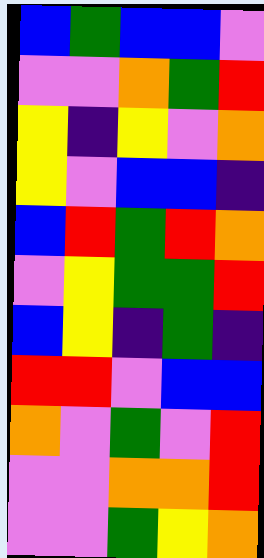[["blue", "green", "blue", "blue", "violet"], ["violet", "violet", "orange", "green", "red"], ["yellow", "indigo", "yellow", "violet", "orange"], ["yellow", "violet", "blue", "blue", "indigo"], ["blue", "red", "green", "red", "orange"], ["violet", "yellow", "green", "green", "red"], ["blue", "yellow", "indigo", "green", "indigo"], ["red", "red", "violet", "blue", "blue"], ["orange", "violet", "green", "violet", "red"], ["violet", "violet", "orange", "orange", "red"], ["violet", "violet", "green", "yellow", "orange"]]